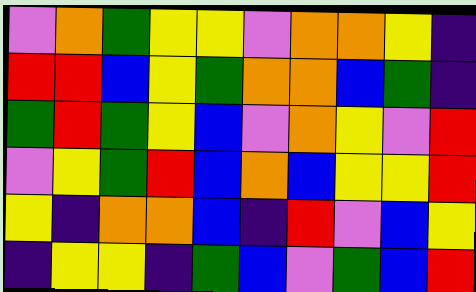[["violet", "orange", "green", "yellow", "yellow", "violet", "orange", "orange", "yellow", "indigo"], ["red", "red", "blue", "yellow", "green", "orange", "orange", "blue", "green", "indigo"], ["green", "red", "green", "yellow", "blue", "violet", "orange", "yellow", "violet", "red"], ["violet", "yellow", "green", "red", "blue", "orange", "blue", "yellow", "yellow", "red"], ["yellow", "indigo", "orange", "orange", "blue", "indigo", "red", "violet", "blue", "yellow"], ["indigo", "yellow", "yellow", "indigo", "green", "blue", "violet", "green", "blue", "red"]]